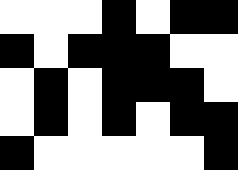[["white", "white", "white", "black", "white", "black", "black"], ["black", "white", "black", "black", "black", "white", "white"], ["white", "black", "white", "black", "black", "black", "white"], ["white", "black", "white", "black", "white", "black", "black"], ["black", "white", "white", "white", "white", "white", "black"]]